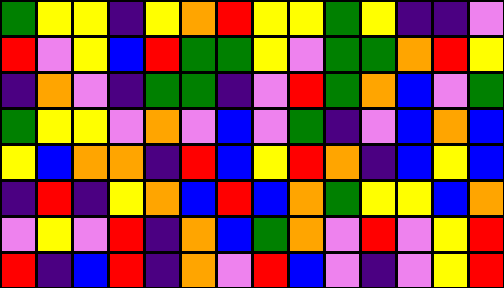[["green", "yellow", "yellow", "indigo", "yellow", "orange", "red", "yellow", "yellow", "green", "yellow", "indigo", "indigo", "violet"], ["red", "violet", "yellow", "blue", "red", "green", "green", "yellow", "violet", "green", "green", "orange", "red", "yellow"], ["indigo", "orange", "violet", "indigo", "green", "green", "indigo", "violet", "red", "green", "orange", "blue", "violet", "green"], ["green", "yellow", "yellow", "violet", "orange", "violet", "blue", "violet", "green", "indigo", "violet", "blue", "orange", "blue"], ["yellow", "blue", "orange", "orange", "indigo", "red", "blue", "yellow", "red", "orange", "indigo", "blue", "yellow", "blue"], ["indigo", "red", "indigo", "yellow", "orange", "blue", "red", "blue", "orange", "green", "yellow", "yellow", "blue", "orange"], ["violet", "yellow", "violet", "red", "indigo", "orange", "blue", "green", "orange", "violet", "red", "violet", "yellow", "red"], ["red", "indigo", "blue", "red", "indigo", "orange", "violet", "red", "blue", "violet", "indigo", "violet", "yellow", "red"]]